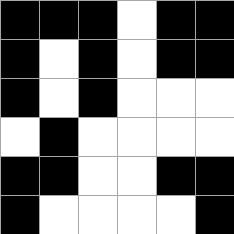[["black", "black", "black", "white", "black", "black"], ["black", "white", "black", "white", "black", "black"], ["black", "white", "black", "white", "white", "white"], ["white", "black", "white", "white", "white", "white"], ["black", "black", "white", "white", "black", "black"], ["black", "white", "white", "white", "white", "black"]]